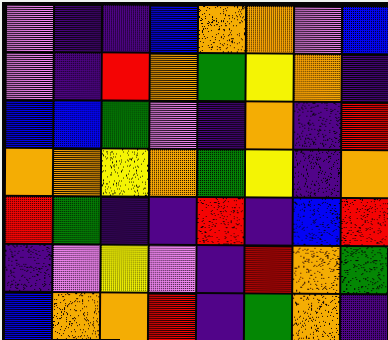[["violet", "indigo", "indigo", "blue", "orange", "orange", "violet", "blue"], ["violet", "indigo", "red", "orange", "green", "yellow", "orange", "indigo"], ["blue", "blue", "green", "violet", "indigo", "orange", "indigo", "red"], ["orange", "orange", "yellow", "orange", "green", "yellow", "indigo", "orange"], ["red", "green", "indigo", "indigo", "red", "indigo", "blue", "red"], ["indigo", "violet", "yellow", "violet", "indigo", "red", "orange", "green"], ["blue", "orange", "orange", "red", "indigo", "green", "orange", "indigo"]]